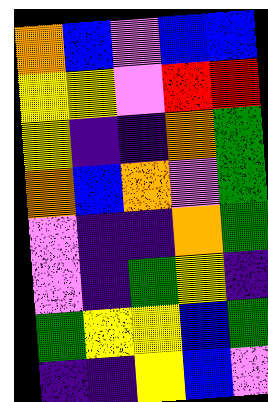[["orange", "blue", "violet", "blue", "blue"], ["yellow", "yellow", "violet", "red", "red"], ["yellow", "indigo", "indigo", "orange", "green"], ["orange", "blue", "orange", "violet", "green"], ["violet", "indigo", "indigo", "orange", "green"], ["violet", "indigo", "green", "yellow", "indigo"], ["green", "yellow", "yellow", "blue", "green"], ["indigo", "indigo", "yellow", "blue", "violet"]]